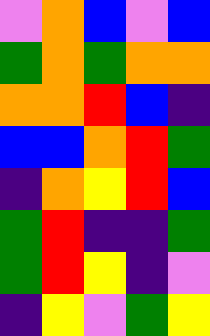[["violet", "orange", "blue", "violet", "blue"], ["green", "orange", "green", "orange", "orange"], ["orange", "orange", "red", "blue", "indigo"], ["blue", "blue", "orange", "red", "green"], ["indigo", "orange", "yellow", "red", "blue"], ["green", "red", "indigo", "indigo", "green"], ["green", "red", "yellow", "indigo", "violet"], ["indigo", "yellow", "violet", "green", "yellow"]]